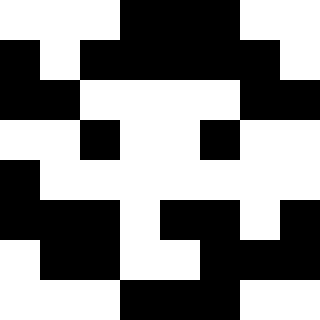[["white", "white", "white", "black", "black", "black", "white", "white"], ["black", "white", "black", "black", "black", "black", "black", "white"], ["black", "black", "white", "white", "white", "white", "black", "black"], ["white", "white", "black", "white", "white", "black", "white", "white"], ["black", "white", "white", "white", "white", "white", "white", "white"], ["black", "black", "black", "white", "black", "black", "white", "black"], ["white", "black", "black", "white", "white", "black", "black", "black"], ["white", "white", "white", "black", "black", "black", "white", "white"]]